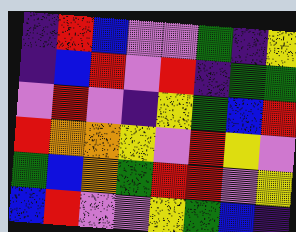[["indigo", "red", "blue", "violet", "violet", "green", "indigo", "yellow"], ["indigo", "blue", "red", "violet", "red", "indigo", "green", "green"], ["violet", "red", "violet", "indigo", "yellow", "green", "blue", "red"], ["red", "orange", "orange", "yellow", "violet", "red", "yellow", "violet"], ["green", "blue", "orange", "green", "red", "red", "violet", "yellow"], ["blue", "red", "violet", "violet", "yellow", "green", "blue", "indigo"]]